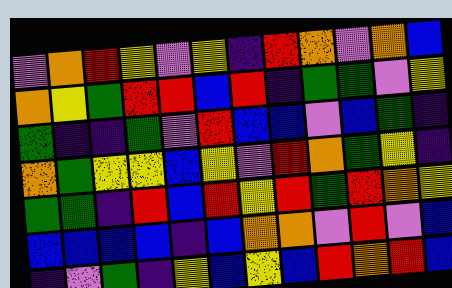[["violet", "orange", "red", "yellow", "violet", "yellow", "indigo", "red", "orange", "violet", "orange", "blue"], ["orange", "yellow", "green", "red", "red", "blue", "red", "indigo", "green", "green", "violet", "yellow"], ["green", "indigo", "indigo", "green", "violet", "red", "blue", "blue", "violet", "blue", "green", "indigo"], ["orange", "green", "yellow", "yellow", "blue", "yellow", "violet", "red", "orange", "green", "yellow", "indigo"], ["green", "green", "indigo", "red", "blue", "red", "yellow", "red", "green", "red", "orange", "yellow"], ["blue", "blue", "blue", "blue", "indigo", "blue", "orange", "orange", "violet", "red", "violet", "blue"], ["indigo", "violet", "green", "indigo", "yellow", "blue", "yellow", "blue", "red", "orange", "red", "blue"]]